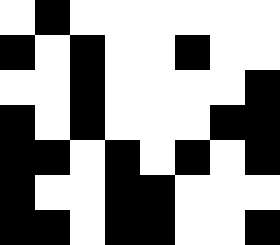[["white", "black", "white", "white", "white", "white", "white", "white"], ["black", "white", "black", "white", "white", "black", "white", "white"], ["white", "white", "black", "white", "white", "white", "white", "black"], ["black", "white", "black", "white", "white", "white", "black", "black"], ["black", "black", "white", "black", "white", "black", "white", "black"], ["black", "white", "white", "black", "black", "white", "white", "white"], ["black", "black", "white", "black", "black", "white", "white", "black"]]